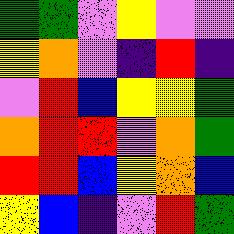[["green", "green", "violet", "yellow", "violet", "violet"], ["yellow", "orange", "violet", "indigo", "red", "indigo"], ["violet", "red", "blue", "yellow", "yellow", "green"], ["orange", "red", "red", "violet", "orange", "green"], ["red", "red", "blue", "yellow", "orange", "blue"], ["yellow", "blue", "indigo", "violet", "red", "green"]]